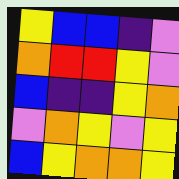[["yellow", "blue", "blue", "indigo", "violet"], ["orange", "red", "red", "yellow", "violet"], ["blue", "indigo", "indigo", "yellow", "orange"], ["violet", "orange", "yellow", "violet", "yellow"], ["blue", "yellow", "orange", "orange", "yellow"]]